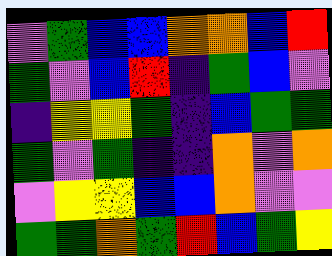[["violet", "green", "blue", "blue", "orange", "orange", "blue", "red"], ["green", "violet", "blue", "red", "indigo", "green", "blue", "violet"], ["indigo", "yellow", "yellow", "green", "indigo", "blue", "green", "green"], ["green", "violet", "green", "indigo", "indigo", "orange", "violet", "orange"], ["violet", "yellow", "yellow", "blue", "blue", "orange", "violet", "violet"], ["green", "green", "orange", "green", "red", "blue", "green", "yellow"]]